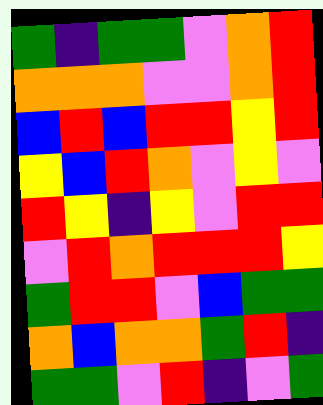[["green", "indigo", "green", "green", "violet", "orange", "red"], ["orange", "orange", "orange", "violet", "violet", "orange", "red"], ["blue", "red", "blue", "red", "red", "yellow", "red"], ["yellow", "blue", "red", "orange", "violet", "yellow", "violet"], ["red", "yellow", "indigo", "yellow", "violet", "red", "red"], ["violet", "red", "orange", "red", "red", "red", "yellow"], ["green", "red", "red", "violet", "blue", "green", "green"], ["orange", "blue", "orange", "orange", "green", "red", "indigo"], ["green", "green", "violet", "red", "indigo", "violet", "green"]]